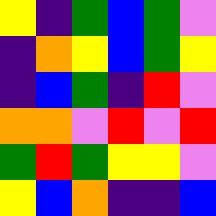[["yellow", "indigo", "green", "blue", "green", "violet"], ["indigo", "orange", "yellow", "blue", "green", "yellow"], ["indigo", "blue", "green", "indigo", "red", "violet"], ["orange", "orange", "violet", "red", "violet", "red"], ["green", "red", "green", "yellow", "yellow", "violet"], ["yellow", "blue", "orange", "indigo", "indigo", "blue"]]